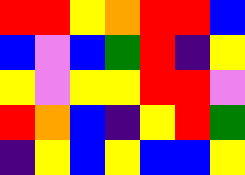[["red", "red", "yellow", "orange", "red", "red", "blue"], ["blue", "violet", "blue", "green", "red", "indigo", "yellow"], ["yellow", "violet", "yellow", "yellow", "red", "red", "violet"], ["red", "orange", "blue", "indigo", "yellow", "red", "green"], ["indigo", "yellow", "blue", "yellow", "blue", "blue", "yellow"]]